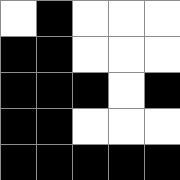[["white", "black", "white", "white", "white"], ["black", "black", "white", "white", "white"], ["black", "black", "black", "white", "black"], ["black", "black", "white", "white", "white"], ["black", "black", "black", "black", "black"]]